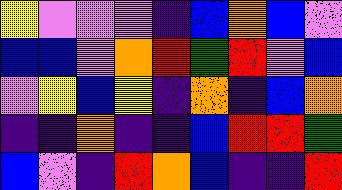[["yellow", "violet", "violet", "violet", "indigo", "blue", "orange", "blue", "violet"], ["blue", "blue", "violet", "orange", "red", "green", "red", "violet", "blue"], ["violet", "yellow", "blue", "yellow", "indigo", "orange", "indigo", "blue", "orange"], ["indigo", "indigo", "orange", "indigo", "indigo", "blue", "red", "red", "green"], ["blue", "violet", "indigo", "red", "orange", "blue", "indigo", "indigo", "red"]]